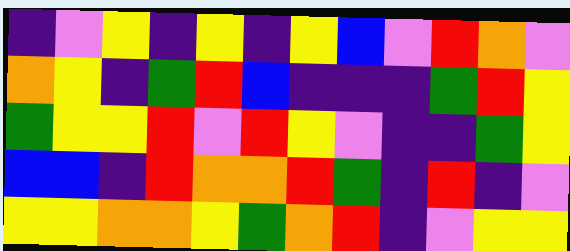[["indigo", "violet", "yellow", "indigo", "yellow", "indigo", "yellow", "blue", "violet", "red", "orange", "violet"], ["orange", "yellow", "indigo", "green", "red", "blue", "indigo", "indigo", "indigo", "green", "red", "yellow"], ["green", "yellow", "yellow", "red", "violet", "red", "yellow", "violet", "indigo", "indigo", "green", "yellow"], ["blue", "blue", "indigo", "red", "orange", "orange", "red", "green", "indigo", "red", "indigo", "violet"], ["yellow", "yellow", "orange", "orange", "yellow", "green", "orange", "red", "indigo", "violet", "yellow", "yellow"]]